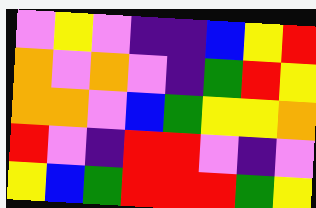[["violet", "yellow", "violet", "indigo", "indigo", "blue", "yellow", "red"], ["orange", "violet", "orange", "violet", "indigo", "green", "red", "yellow"], ["orange", "orange", "violet", "blue", "green", "yellow", "yellow", "orange"], ["red", "violet", "indigo", "red", "red", "violet", "indigo", "violet"], ["yellow", "blue", "green", "red", "red", "red", "green", "yellow"]]